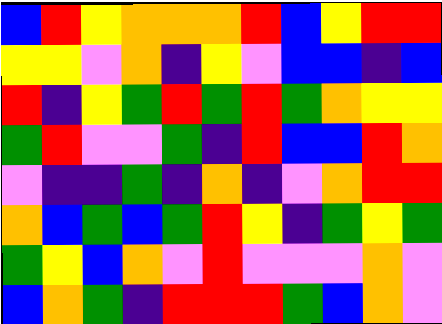[["blue", "red", "yellow", "orange", "orange", "orange", "red", "blue", "yellow", "red", "red"], ["yellow", "yellow", "violet", "orange", "indigo", "yellow", "violet", "blue", "blue", "indigo", "blue"], ["red", "indigo", "yellow", "green", "red", "green", "red", "green", "orange", "yellow", "yellow"], ["green", "red", "violet", "violet", "green", "indigo", "red", "blue", "blue", "red", "orange"], ["violet", "indigo", "indigo", "green", "indigo", "orange", "indigo", "violet", "orange", "red", "red"], ["orange", "blue", "green", "blue", "green", "red", "yellow", "indigo", "green", "yellow", "green"], ["green", "yellow", "blue", "orange", "violet", "red", "violet", "violet", "violet", "orange", "violet"], ["blue", "orange", "green", "indigo", "red", "red", "red", "green", "blue", "orange", "violet"]]